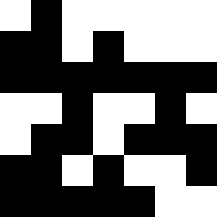[["white", "black", "white", "white", "white", "white", "white"], ["black", "black", "white", "black", "white", "white", "white"], ["black", "black", "black", "black", "black", "black", "black"], ["white", "white", "black", "white", "white", "black", "white"], ["white", "black", "black", "white", "black", "black", "black"], ["black", "black", "white", "black", "white", "white", "black"], ["black", "black", "black", "black", "black", "white", "white"]]